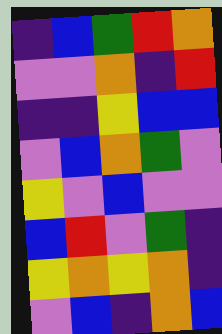[["indigo", "blue", "green", "red", "orange"], ["violet", "violet", "orange", "indigo", "red"], ["indigo", "indigo", "yellow", "blue", "blue"], ["violet", "blue", "orange", "green", "violet"], ["yellow", "violet", "blue", "violet", "violet"], ["blue", "red", "violet", "green", "indigo"], ["yellow", "orange", "yellow", "orange", "indigo"], ["violet", "blue", "indigo", "orange", "blue"]]